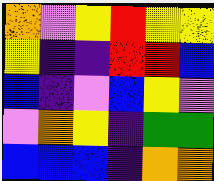[["orange", "violet", "yellow", "red", "yellow", "yellow"], ["yellow", "indigo", "indigo", "red", "red", "blue"], ["blue", "indigo", "violet", "blue", "yellow", "violet"], ["violet", "orange", "yellow", "indigo", "green", "green"], ["blue", "blue", "blue", "indigo", "orange", "orange"]]